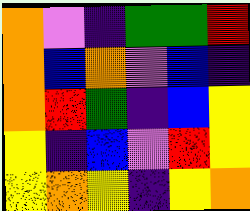[["orange", "violet", "indigo", "green", "green", "red"], ["orange", "blue", "orange", "violet", "blue", "indigo"], ["orange", "red", "green", "indigo", "blue", "yellow"], ["yellow", "indigo", "blue", "violet", "red", "yellow"], ["yellow", "orange", "yellow", "indigo", "yellow", "orange"]]